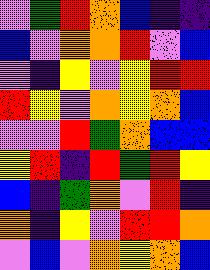[["violet", "green", "red", "orange", "blue", "indigo", "indigo"], ["blue", "violet", "orange", "orange", "red", "violet", "blue"], ["violet", "indigo", "yellow", "violet", "yellow", "red", "red"], ["red", "yellow", "violet", "orange", "yellow", "orange", "blue"], ["violet", "violet", "red", "green", "orange", "blue", "blue"], ["yellow", "red", "indigo", "red", "green", "red", "yellow"], ["blue", "indigo", "green", "orange", "violet", "red", "indigo"], ["orange", "indigo", "yellow", "violet", "red", "red", "orange"], ["violet", "blue", "violet", "orange", "yellow", "orange", "blue"]]